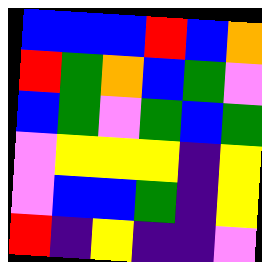[["blue", "blue", "blue", "red", "blue", "orange"], ["red", "green", "orange", "blue", "green", "violet"], ["blue", "green", "violet", "green", "blue", "green"], ["violet", "yellow", "yellow", "yellow", "indigo", "yellow"], ["violet", "blue", "blue", "green", "indigo", "yellow"], ["red", "indigo", "yellow", "indigo", "indigo", "violet"]]